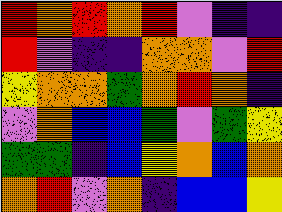[["red", "orange", "red", "orange", "red", "violet", "indigo", "indigo"], ["red", "violet", "indigo", "indigo", "orange", "orange", "violet", "red"], ["yellow", "orange", "orange", "green", "orange", "red", "orange", "indigo"], ["violet", "orange", "blue", "blue", "green", "violet", "green", "yellow"], ["green", "green", "indigo", "blue", "yellow", "orange", "blue", "orange"], ["orange", "red", "violet", "orange", "indigo", "blue", "blue", "yellow"]]